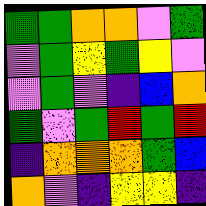[["green", "green", "orange", "orange", "violet", "green"], ["violet", "green", "yellow", "green", "yellow", "violet"], ["violet", "green", "violet", "indigo", "blue", "orange"], ["green", "violet", "green", "red", "green", "red"], ["indigo", "orange", "orange", "orange", "green", "blue"], ["orange", "violet", "indigo", "yellow", "yellow", "indigo"]]